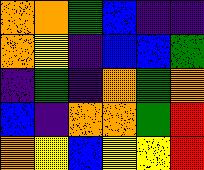[["orange", "orange", "green", "blue", "indigo", "indigo"], ["orange", "yellow", "indigo", "blue", "blue", "green"], ["indigo", "green", "indigo", "orange", "green", "orange"], ["blue", "indigo", "orange", "orange", "green", "red"], ["orange", "yellow", "blue", "yellow", "yellow", "red"]]